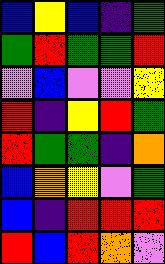[["blue", "yellow", "blue", "indigo", "green"], ["green", "red", "green", "green", "red"], ["violet", "blue", "violet", "violet", "yellow"], ["red", "indigo", "yellow", "red", "green"], ["red", "green", "green", "indigo", "orange"], ["blue", "orange", "yellow", "violet", "green"], ["blue", "indigo", "red", "red", "red"], ["red", "blue", "red", "orange", "violet"]]